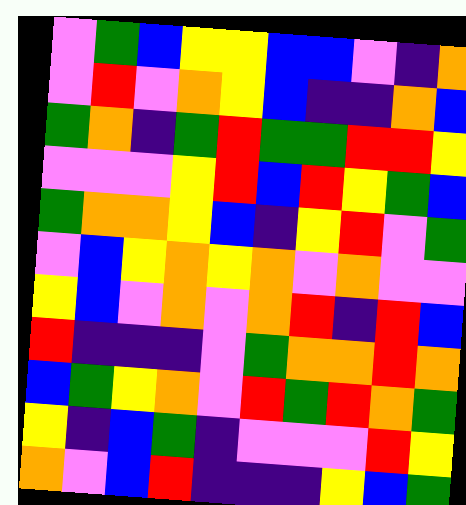[["violet", "green", "blue", "yellow", "yellow", "blue", "blue", "violet", "indigo", "orange"], ["violet", "red", "violet", "orange", "yellow", "blue", "indigo", "indigo", "orange", "blue"], ["green", "orange", "indigo", "green", "red", "green", "green", "red", "red", "yellow"], ["violet", "violet", "violet", "yellow", "red", "blue", "red", "yellow", "green", "blue"], ["green", "orange", "orange", "yellow", "blue", "indigo", "yellow", "red", "violet", "green"], ["violet", "blue", "yellow", "orange", "yellow", "orange", "violet", "orange", "violet", "violet"], ["yellow", "blue", "violet", "orange", "violet", "orange", "red", "indigo", "red", "blue"], ["red", "indigo", "indigo", "indigo", "violet", "green", "orange", "orange", "red", "orange"], ["blue", "green", "yellow", "orange", "violet", "red", "green", "red", "orange", "green"], ["yellow", "indigo", "blue", "green", "indigo", "violet", "violet", "violet", "red", "yellow"], ["orange", "violet", "blue", "red", "indigo", "indigo", "indigo", "yellow", "blue", "green"]]